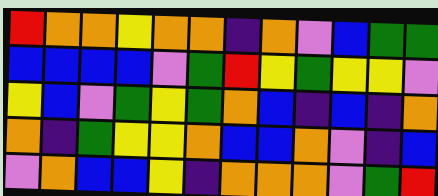[["red", "orange", "orange", "yellow", "orange", "orange", "indigo", "orange", "violet", "blue", "green", "green"], ["blue", "blue", "blue", "blue", "violet", "green", "red", "yellow", "green", "yellow", "yellow", "violet"], ["yellow", "blue", "violet", "green", "yellow", "green", "orange", "blue", "indigo", "blue", "indigo", "orange"], ["orange", "indigo", "green", "yellow", "yellow", "orange", "blue", "blue", "orange", "violet", "indigo", "blue"], ["violet", "orange", "blue", "blue", "yellow", "indigo", "orange", "orange", "orange", "violet", "green", "red"]]